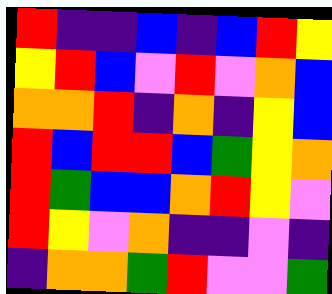[["red", "indigo", "indigo", "blue", "indigo", "blue", "red", "yellow"], ["yellow", "red", "blue", "violet", "red", "violet", "orange", "blue"], ["orange", "orange", "red", "indigo", "orange", "indigo", "yellow", "blue"], ["red", "blue", "red", "red", "blue", "green", "yellow", "orange"], ["red", "green", "blue", "blue", "orange", "red", "yellow", "violet"], ["red", "yellow", "violet", "orange", "indigo", "indigo", "violet", "indigo"], ["indigo", "orange", "orange", "green", "red", "violet", "violet", "green"]]